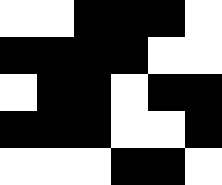[["white", "white", "black", "black", "black", "white"], ["black", "black", "black", "black", "white", "white"], ["white", "black", "black", "white", "black", "black"], ["black", "black", "black", "white", "white", "black"], ["white", "white", "white", "black", "black", "white"]]